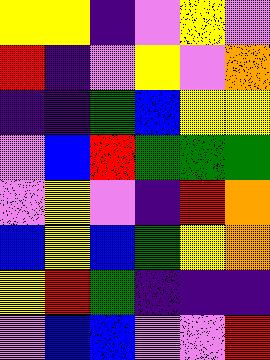[["yellow", "yellow", "indigo", "violet", "yellow", "violet"], ["red", "indigo", "violet", "yellow", "violet", "orange"], ["indigo", "indigo", "green", "blue", "yellow", "yellow"], ["violet", "blue", "red", "green", "green", "green"], ["violet", "yellow", "violet", "indigo", "red", "orange"], ["blue", "yellow", "blue", "green", "yellow", "orange"], ["yellow", "red", "green", "indigo", "indigo", "indigo"], ["violet", "blue", "blue", "violet", "violet", "red"]]